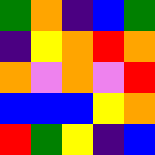[["green", "orange", "indigo", "blue", "green"], ["indigo", "yellow", "orange", "red", "orange"], ["orange", "violet", "orange", "violet", "red"], ["blue", "blue", "blue", "yellow", "orange"], ["red", "green", "yellow", "indigo", "blue"]]